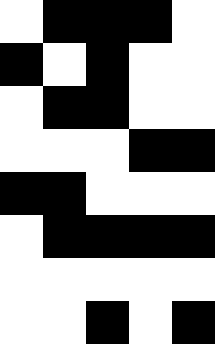[["white", "black", "black", "black", "white"], ["black", "white", "black", "white", "white"], ["white", "black", "black", "white", "white"], ["white", "white", "white", "black", "black"], ["black", "black", "white", "white", "white"], ["white", "black", "black", "black", "black"], ["white", "white", "white", "white", "white"], ["white", "white", "black", "white", "black"]]